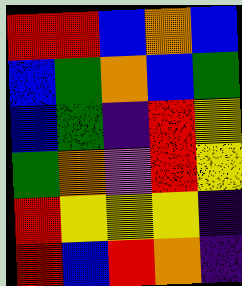[["red", "red", "blue", "orange", "blue"], ["blue", "green", "orange", "blue", "green"], ["blue", "green", "indigo", "red", "yellow"], ["green", "orange", "violet", "red", "yellow"], ["red", "yellow", "yellow", "yellow", "indigo"], ["red", "blue", "red", "orange", "indigo"]]